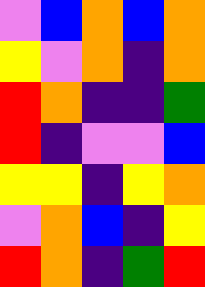[["violet", "blue", "orange", "blue", "orange"], ["yellow", "violet", "orange", "indigo", "orange"], ["red", "orange", "indigo", "indigo", "green"], ["red", "indigo", "violet", "violet", "blue"], ["yellow", "yellow", "indigo", "yellow", "orange"], ["violet", "orange", "blue", "indigo", "yellow"], ["red", "orange", "indigo", "green", "red"]]